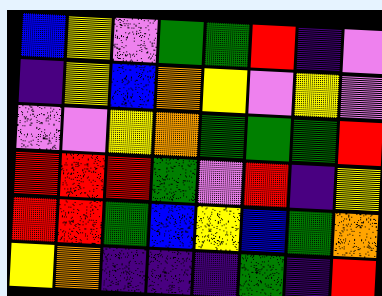[["blue", "yellow", "violet", "green", "green", "red", "indigo", "violet"], ["indigo", "yellow", "blue", "orange", "yellow", "violet", "yellow", "violet"], ["violet", "violet", "yellow", "orange", "green", "green", "green", "red"], ["red", "red", "red", "green", "violet", "red", "indigo", "yellow"], ["red", "red", "green", "blue", "yellow", "blue", "green", "orange"], ["yellow", "orange", "indigo", "indigo", "indigo", "green", "indigo", "red"]]